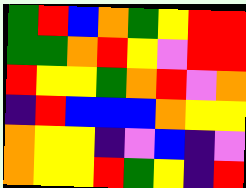[["green", "red", "blue", "orange", "green", "yellow", "red", "red"], ["green", "green", "orange", "red", "yellow", "violet", "red", "red"], ["red", "yellow", "yellow", "green", "orange", "red", "violet", "orange"], ["indigo", "red", "blue", "blue", "blue", "orange", "yellow", "yellow"], ["orange", "yellow", "yellow", "indigo", "violet", "blue", "indigo", "violet"], ["orange", "yellow", "yellow", "red", "green", "yellow", "indigo", "red"]]